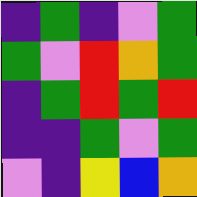[["indigo", "green", "indigo", "violet", "green"], ["green", "violet", "red", "orange", "green"], ["indigo", "green", "red", "green", "red"], ["indigo", "indigo", "green", "violet", "green"], ["violet", "indigo", "yellow", "blue", "orange"]]